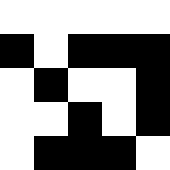[["white", "white", "white", "white", "white"], ["black", "white", "black", "black", "black"], ["white", "black", "white", "white", "black"], ["white", "white", "black", "white", "black"], ["white", "black", "black", "black", "white"]]